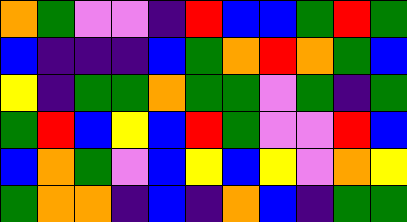[["orange", "green", "violet", "violet", "indigo", "red", "blue", "blue", "green", "red", "green"], ["blue", "indigo", "indigo", "indigo", "blue", "green", "orange", "red", "orange", "green", "blue"], ["yellow", "indigo", "green", "green", "orange", "green", "green", "violet", "green", "indigo", "green"], ["green", "red", "blue", "yellow", "blue", "red", "green", "violet", "violet", "red", "blue"], ["blue", "orange", "green", "violet", "blue", "yellow", "blue", "yellow", "violet", "orange", "yellow"], ["green", "orange", "orange", "indigo", "blue", "indigo", "orange", "blue", "indigo", "green", "green"]]